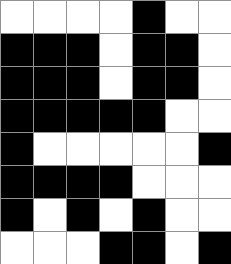[["white", "white", "white", "white", "black", "white", "white"], ["black", "black", "black", "white", "black", "black", "white"], ["black", "black", "black", "white", "black", "black", "white"], ["black", "black", "black", "black", "black", "white", "white"], ["black", "white", "white", "white", "white", "white", "black"], ["black", "black", "black", "black", "white", "white", "white"], ["black", "white", "black", "white", "black", "white", "white"], ["white", "white", "white", "black", "black", "white", "black"]]